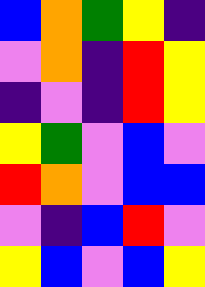[["blue", "orange", "green", "yellow", "indigo"], ["violet", "orange", "indigo", "red", "yellow"], ["indigo", "violet", "indigo", "red", "yellow"], ["yellow", "green", "violet", "blue", "violet"], ["red", "orange", "violet", "blue", "blue"], ["violet", "indigo", "blue", "red", "violet"], ["yellow", "blue", "violet", "blue", "yellow"]]